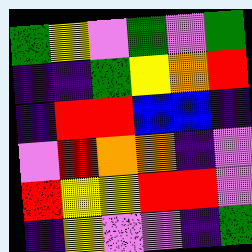[["green", "yellow", "violet", "green", "violet", "green"], ["indigo", "indigo", "green", "yellow", "orange", "red"], ["indigo", "red", "red", "blue", "blue", "indigo"], ["violet", "red", "orange", "orange", "indigo", "violet"], ["red", "yellow", "yellow", "red", "red", "violet"], ["indigo", "yellow", "violet", "violet", "indigo", "green"]]